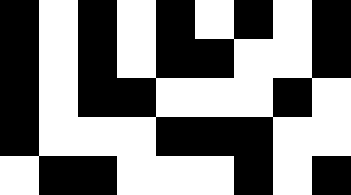[["black", "white", "black", "white", "black", "white", "black", "white", "black"], ["black", "white", "black", "white", "black", "black", "white", "white", "black"], ["black", "white", "black", "black", "white", "white", "white", "black", "white"], ["black", "white", "white", "white", "black", "black", "black", "white", "white"], ["white", "black", "black", "white", "white", "white", "black", "white", "black"]]